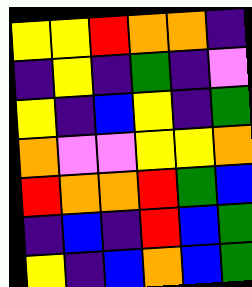[["yellow", "yellow", "red", "orange", "orange", "indigo"], ["indigo", "yellow", "indigo", "green", "indigo", "violet"], ["yellow", "indigo", "blue", "yellow", "indigo", "green"], ["orange", "violet", "violet", "yellow", "yellow", "orange"], ["red", "orange", "orange", "red", "green", "blue"], ["indigo", "blue", "indigo", "red", "blue", "green"], ["yellow", "indigo", "blue", "orange", "blue", "green"]]